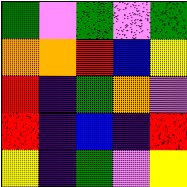[["green", "violet", "green", "violet", "green"], ["orange", "orange", "red", "blue", "yellow"], ["red", "indigo", "green", "orange", "violet"], ["red", "indigo", "blue", "indigo", "red"], ["yellow", "indigo", "green", "violet", "yellow"]]